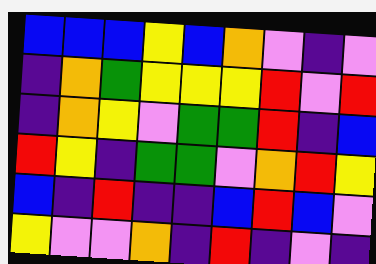[["blue", "blue", "blue", "yellow", "blue", "orange", "violet", "indigo", "violet"], ["indigo", "orange", "green", "yellow", "yellow", "yellow", "red", "violet", "red"], ["indigo", "orange", "yellow", "violet", "green", "green", "red", "indigo", "blue"], ["red", "yellow", "indigo", "green", "green", "violet", "orange", "red", "yellow"], ["blue", "indigo", "red", "indigo", "indigo", "blue", "red", "blue", "violet"], ["yellow", "violet", "violet", "orange", "indigo", "red", "indigo", "violet", "indigo"]]